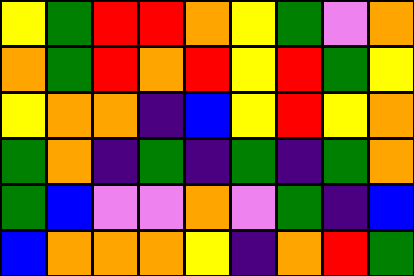[["yellow", "green", "red", "red", "orange", "yellow", "green", "violet", "orange"], ["orange", "green", "red", "orange", "red", "yellow", "red", "green", "yellow"], ["yellow", "orange", "orange", "indigo", "blue", "yellow", "red", "yellow", "orange"], ["green", "orange", "indigo", "green", "indigo", "green", "indigo", "green", "orange"], ["green", "blue", "violet", "violet", "orange", "violet", "green", "indigo", "blue"], ["blue", "orange", "orange", "orange", "yellow", "indigo", "orange", "red", "green"]]